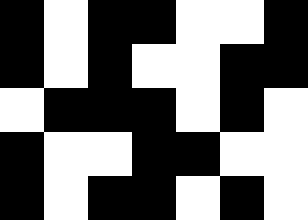[["black", "white", "black", "black", "white", "white", "black"], ["black", "white", "black", "white", "white", "black", "black"], ["white", "black", "black", "black", "white", "black", "white"], ["black", "white", "white", "black", "black", "white", "white"], ["black", "white", "black", "black", "white", "black", "white"]]